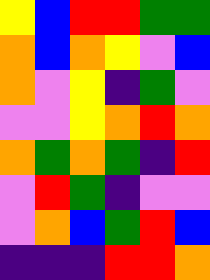[["yellow", "blue", "red", "red", "green", "green"], ["orange", "blue", "orange", "yellow", "violet", "blue"], ["orange", "violet", "yellow", "indigo", "green", "violet"], ["violet", "violet", "yellow", "orange", "red", "orange"], ["orange", "green", "orange", "green", "indigo", "red"], ["violet", "red", "green", "indigo", "violet", "violet"], ["violet", "orange", "blue", "green", "red", "blue"], ["indigo", "indigo", "indigo", "red", "red", "orange"]]